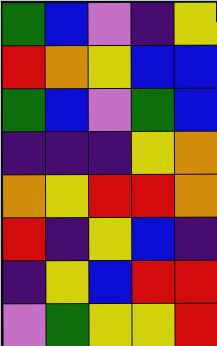[["green", "blue", "violet", "indigo", "yellow"], ["red", "orange", "yellow", "blue", "blue"], ["green", "blue", "violet", "green", "blue"], ["indigo", "indigo", "indigo", "yellow", "orange"], ["orange", "yellow", "red", "red", "orange"], ["red", "indigo", "yellow", "blue", "indigo"], ["indigo", "yellow", "blue", "red", "red"], ["violet", "green", "yellow", "yellow", "red"]]